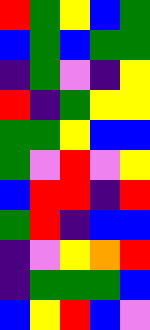[["red", "green", "yellow", "blue", "green"], ["blue", "green", "blue", "green", "green"], ["indigo", "green", "violet", "indigo", "yellow"], ["red", "indigo", "green", "yellow", "yellow"], ["green", "green", "yellow", "blue", "blue"], ["green", "violet", "red", "violet", "yellow"], ["blue", "red", "red", "indigo", "red"], ["green", "red", "indigo", "blue", "blue"], ["indigo", "violet", "yellow", "orange", "red"], ["indigo", "green", "green", "green", "blue"], ["blue", "yellow", "red", "blue", "violet"]]